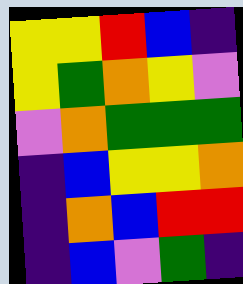[["yellow", "yellow", "red", "blue", "indigo"], ["yellow", "green", "orange", "yellow", "violet"], ["violet", "orange", "green", "green", "green"], ["indigo", "blue", "yellow", "yellow", "orange"], ["indigo", "orange", "blue", "red", "red"], ["indigo", "blue", "violet", "green", "indigo"]]